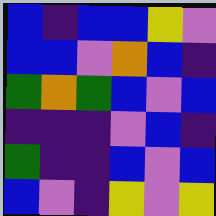[["blue", "indigo", "blue", "blue", "yellow", "violet"], ["blue", "blue", "violet", "orange", "blue", "indigo"], ["green", "orange", "green", "blue", "violet", "blue"], ["indigo", "indigo", "indigo", "violet", "blue", "indigo"], ["green", "indigo", "indigo", "blue", "violet", "blue"], ["blue", "violet", "indigo", "yellow", "violet", "yellow"]]